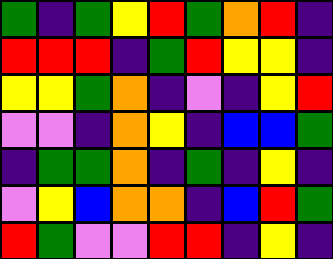[["green", "indigo", "green", "yellow", "red", "green", "orange", "red", "indigo"], ["red", "red", "red", "indigo", "green", "red", "yellow", "yellow", "indigo"], ["yellow", "yellow", "green", "orange", "indigo", "violet", "indigo", "yellow", "red"], ["violet", "violet", "indigo", "orange", "yellow", "indigo", "blue", "blue", "green"], ["indigo", "green", "green", "orange", "indigo", "green", "indigo", "yellow", "indigo"], ["violet", "yellow", "blue", "orange", "orange", "indigo", "blue", "red", "green"], ["red", "green", "violet", "violet", "red", "red", "indigo", "yellow", "indigo"]]